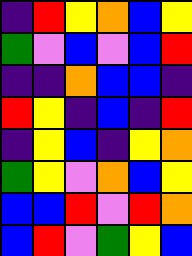[["indigo", "red", "yellow", "orange", "blue", "yellow"], ["green", "violet", "blue", "violet", "blue", "red"], ["indigo", "indigo", "orange", "blue", "blue", "indigo"], ["red", "yellow", "indigo", "blue", "indigo", "red"], ["indigo", "yellow", "blue", "indigo", "yellow", "orange"], ["green", "yellow", "violet", "orange", "blue", "yellow"], ["blue", "blue", "red", "violet", "red", "orange"], ["blue", "red", "violet", "green", "yellow", "blue"]]